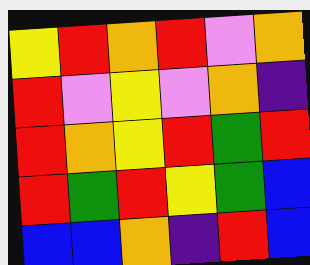[["yellow", "red", "orange", "red", "violet", "orange"], ["red", "violet", "yellow", "violet", "orange", "indigo"], ["red", "orange", "yellow", "red", "green", "red"], ["red", "green", "red", "yellow", "green", "blue"], ["blue", "blue", "orange", "indigo", "red", "blue"]]